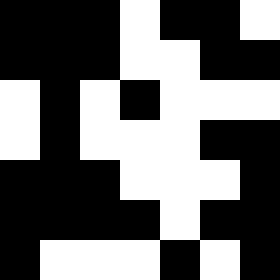[["black", "black", "black", "white", "black", "black", "white"], ["black", "black", "black", "white", "white", "black", "black"], ["white", "black", "white", "black", "white", "white", "white"], ["white", "black", "white", "white", "white", "black", "black"], ["black", "black", "black", "white", "white", "white", "black"], ["black", "black", "black", "black", "white", "black", "black"], ["black", "white", "white", "white", "black", "white", "black"]]